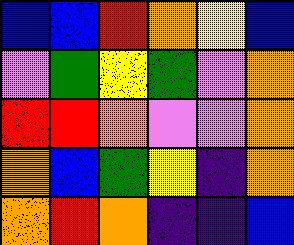[["blue", "blue", "red", "orange", "yellow", "blue"], ["violet", "green", "yellow", "green", "violet", "orange"], ["red", "red", "orange", "violet", "violet", "orange"], ["orange", "blue", "green", "yellow", "indigo", "orange"], ["orange", "red", "orange", "indigo", "indigo", "blue"]]